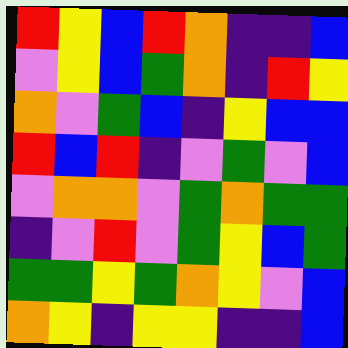[["red", "yellow", "blue", "red", "orange", "indigo", "indigo", "blue"], ["violet", "yellow", "blue", "green", "orange", "indigo", "red", "yellow"], ["orange", "violet", "green", "blue", "indigo", "yellow", "blue", "blue"], ["red", "blue", "red", "indigo", "violet", "green", "violet", "blue"], ["violet", "orange", "orange", "violet", "green", "orange", "green", "green"], ["indigo", "violet", "red", "violet", "green", "yellow", "blue", "green"], ["green", "green", "yellow", "green", "orange", "yellow", "violet", "blue"], ["orange", "yellow", "indigo", "yellow", "yellow", "indigo", "indigo", "blue"]]